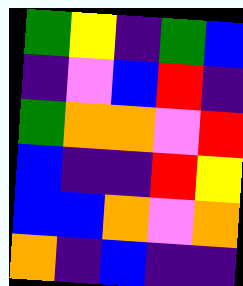[["green", "yellow", "indigo", "green", "blue"], ["indigo", "violet", "blue", "red", "indigo"], ["green", "orange", "orange", "violet", "red"], ["blue", "indigo", "indigo", "red", "yellow"], ["blue", "blue", "orange", "violet", "orange"], ["orange", "indigo", "blue", "indigo", "indigo"]]